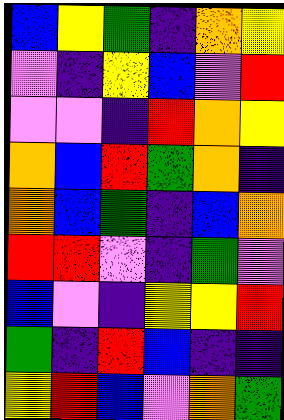[["blue", "yellow", "green", "indigo", "orange", "yellow"], ["violet", "indigo", "yellow", "blue", "violet", "red"], ["violet", "violet", "indigo", "red", "orange", "yellow"], ["orange", "blue", "red", "green", "orange", "indigo"], ["orange", "blue", "green", "indigo", "blue", "orange"], ["red", "red", "violet", "indigo", "green", "violet"], ["blue", "violet", "indigo", "yellow", "yellow", "red"], ["green", "indigo", "red", "blue", "indigo", "indigo"], ["yellow", "red", "blue", "violet", "orange", "green"]]